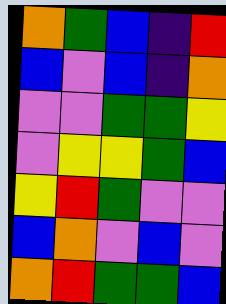[["orange", "green", "blue", "indigo", "red"], ["blue", "violet", "blue", "indigo", "orange"], ["violet", "violet", "green", "green", "yellow"], ["violet", "yellow", "yellow", "green", "blue"], ["yellow", "red", "green", "violet", "violet"], ["blue", "orange", "violet", "blue", "violet"], ["orange", "red", "green", "green", "blue"]]